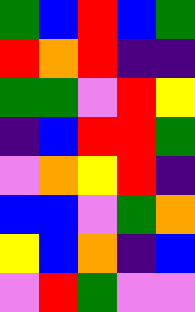[["green", "blue", "red", "blue", "green"], ["red", "orange", "red", "indigo", "indigo"], ["green", "green", "violet", "red", "yellow"], ["indigo", "blue", "red", "red", "green"], ["violet", "orange", "yellow", "red", "indigo"], ["blue", "blue", "violet", "green", "orange"], ["yellow", "blue", "orange", "indigo", "blue"], ["violet", "red", "green", "violet", "violet"]]